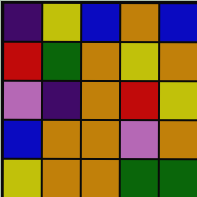[["indigo", "yellow", "blue", "orange", "blue"], ["red", "green", "orange", "yellow", "orange"], ["violet", "indigo", "orange", "red", "yellow"], ["blue", "orange", "orange", "violet", "orange"], ["yellow", "orange", "orange", "green", "green"]]